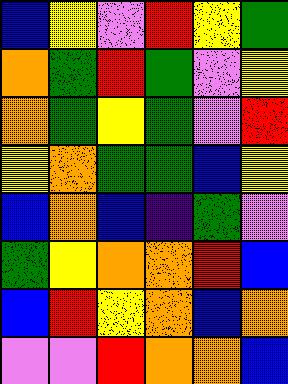[["blue", "yellow", "violet", "red", "yellow", "green"], ["orange", "green", "red", "green", "violet", "yellow"], ["orange", "green", "yellow", "green", "violet", "red"], ["yellow", "orange", "green", "green", "blue", "yellow"], ["blue", "orange", "blue", "indigo", "green", "violet"], ["green", "yellow", "orange", "orange", "red", "blue"], ["blue", "red", "yellow", "orange", "blue", "orange"], ["violet", "violet", "red", "orange", "orange", "blue"]]